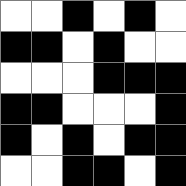[["white", "white", "black", "white", "black", "white"], ["black", "black", "white", "black", "white", "white"], ["white", "white", "white", "black", "black", "black"], ["black", "black", "white", "white", "white", "black"], ["black", "white", "black", "white", "black", "black"], ["white", "white", "black", "black", "white", "black"]]